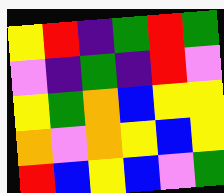[["yellow", "red", "indigo", "green", "red", "green"], ["violet", "indigo", "green", "indigo", "red", "violet"], ["yellow", "green", "orange", "blue", "yellow", "yellow"], ["orange", "violet", "orange", "yellow", "blue", "yellow"], ["red", "blue", "yellow", "blue", "violet", "green"]]